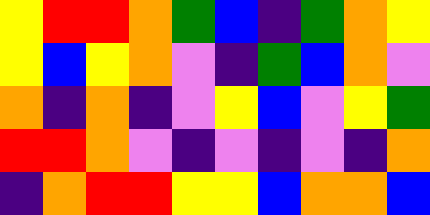[["yellow", "red", "red", "orange", "green", "blue", "indigo", "green", "orange", "yellow"], ["yellow", "blue", "yellow", "orange", "violet", "indigo", "green", "blue", "orange", "violet"], ["orange", "indigo", "orange", "indigo", "violet", "yellow", "blue", "violet", "yellow", "green"], ["red", "red", "orange", "violet", "indigo", "violet", "indigo", "violet", "indigo", "orange"], ["indigo", "orange", "red", "red", "yellow", "yellow", "blue", "orange", "orange", "blue"]]